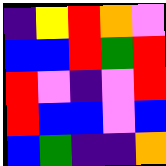[["indigo", "yellow", "red", "orange", "violet"], ["blue", "blue", "red", "green", "red"], ["red", "violet", "indigo", "violet", "red"], ["red", "blue", "blue", "violet", "blue"], ["blue", "green", "indigo", "indigo", "orange"]]